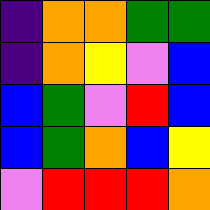[["indigo", "orange", "orange", "green", "green"], ["indigo", "orange", "yellow", "violet", "blue"], ["blue", "green", "violet", "red", "blue"], ["blue", "green", "orange", "blue", "yellow"], ["violet", "red", "red", "red", "orange"]]